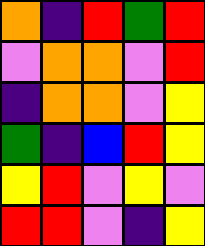[["orange", "indigo", "red", "green", "red"], ["violet", "orange", "orange", "violet", "red"], ["indigo", "orange", "orange", "violet", "yellow"], ["green", "indigo", "blue", "red", "yellow"], ["yellow", "red", "violet", "yellow", "violet"], ["red", "red", "violet", "indigo", "yellow"]]